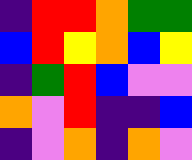[["indigo", "red", "red", "orange", "green", "green"], ["blue", "red", "yellow", "orange", "blue", "yellow"], ["indigo", "green", "red", "blue", "violet", "violet"], ["orange", "violet", "red", "indigo", "indigo", "blue"], ["indigo", "violet", "orange", "indigo", "orange", "violet"]]